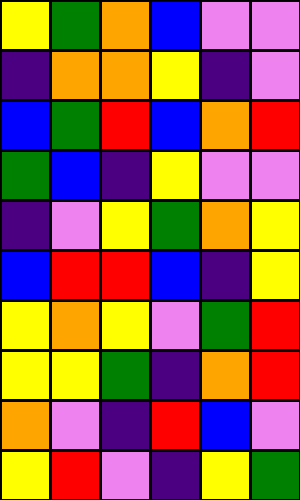[["yellow", "green", "orange", "blue", "violet", "violet"], ["indigo", "orange", "orange", "yellow", "indigo", "violet"], ["blue", "green", "red", "blue", "orange", "red"], ["green", "blue", "indigo", "yellow", "violet", "violet"], ["indigo", "violet", "yellow", "green", "orange", "yellow"], ["blue", "red", "red", "blue", "indigo", "yellow"], ["yellow", "orange", "yellow", "violet", "green", "red"], ["yellow", "yellow", "green", "indigo", "orange", "red"], ["orange", "violet", "indigo", "red", "blue", "violet"], ["yellow", "red", "violet", "indigo", "yellow", "green"]]